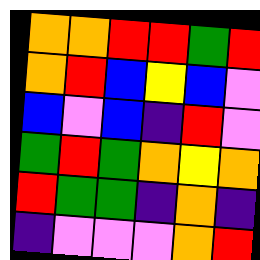[["orange", "orange", "red", "red", "green", "red"], ["orange", "red", "blue", "yellow", "blue", "violet"], ["blue", "violet", "blue", "indigo", "red", "violet"], ["green", "red", "green", "orange", "yellow", "orange"], ["red", "green", "green", "indigo", "orange", "indigo"], ["indigo", "violet", "violet", "violet", "orange", "red"]]